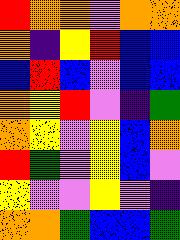[["red", "orange", "orange", "violet", "orange", "orange"], ["orange", "indigo", "yellow", "red", "blue", "blue"], ["blue", "red", "blue", "violet", "blue", "blue"], ["orange", "yellow", "red", "violet", "indigo", "green"], ["orange", "yellow", "violet", "yellow", "blue", "orange"], ["red", "green", "violet", "yellow", "blue", "violet"], ["yellow", "violet", "violet", "yellow", "violet", "indigo"], ["orange", "orange", "green", "blue", "blue", "green"]]